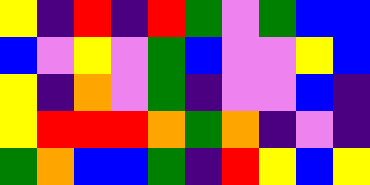[["yellow", "indigo", "red", "indigo", "red", "green", "violet", "green", "blue", "blue"], ["blue", "violet", "yellow", "violet", "green", "blue", "violet", "violet", "yellow", "blue"], ["yellow", "indigo", "orange", "violet", "green", "indigo", "violet", "violet", "blue", "indigo"], ["yellow", "red", "red", "red", "orange", "green", "orange", "indigo", "violet", "indigo"], ["green", "orange", "blue", "blue", "green", "indigo", "red", "yellow", "blue", "yellow"]]